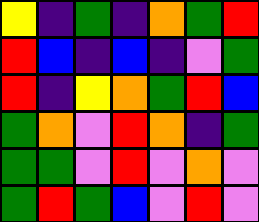[["yellow", "indigo", "green", "indigo", "orange", "green", "red"], ["red", "blue", "indigo", "blue", "indigo", "violet", "green"], ["red", "indigo", "yellow", "orange", "green", "red", "blue"], ["green", "orange", "violet", "red", "orange", "indigo", "green"], ["green", "green", "violet", "red", "violet", "orange", "violet"], ["green", "red", "green", "blue", "violet", "red", "violet"]]